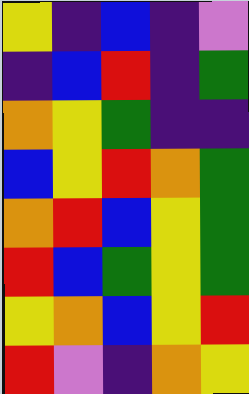[["yellow", "indigo", "blue", "indigo", "violet"], ["indigo", "blue", "red", "indigo", "green"], ["orange", "yellow", "green", "indigo", "indigo"], ["blue", "yellow", "red", "orange", "green"], ["orange", "red", "blue", "yellow", "green"], ["red", "blue", "green", "yellow", "green"], ["yellow", "orange", "blue", "yellow", "red"], ["red", "violet", "indigo", "orange", "yellow"]]